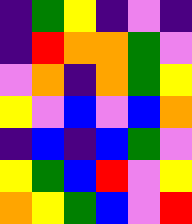[["indigo", "green", "yellow", "indigo", "violet", "indigo"], ["indigo", "red", "orange", "orange", "green", "violet"], ["violet", "orange", "indigo", "orange", "green", "yellow"], ["yellow", "violet", "blue", "violet", "blue", "orange"], ["indigo", "blue", "indigo", "blue", "green", "violet"], ["yellow", "green", "blue", "red", "violet", "yellow"], ["orange", "yellow", "green", "blue", "violet", "red"]]